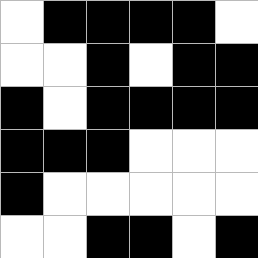[["white", "black", "black", "black", "black", "white"], ["white", "white", "black", "white", "black", "black"], ["black", "white", "black", "black", "black", "black"], ["black", "black", "black", "white", "white", "white"], ["black", "white", "white", "white", "white", "white"], ["white", "white", "black", "black", "white", "black"]]